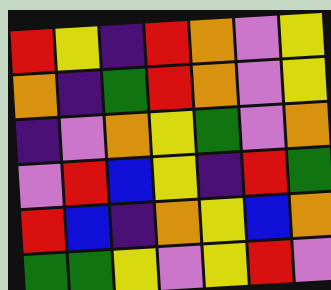[["red", "yellow", "indigo", "red", "orange", "violet", "yellow"], ["orange", "indigo", "green", "red", "orange", "violet", "yellow"], ["indigo", "violet", "orange", "yellow", "green", "violet", "orange"], ["violet", "red", "blue", "yellow", "indigo", "red", "green"], ["red", "blue", "indigo", "orange", "yellow", "blue", "orange"], ["green", "green", "yellow", "violet", "yellow", "red", "violet"]]